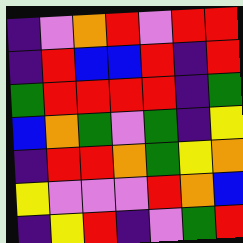[["indigo", "violet", "orange", "red", "violet", "red", "red"], ["indigo", "red", "blue", "blue", "red", "indigo", "red"], ["green", "red", "red", "red", "red", "indigo", "green"], ["blue", "orange", "green", "violet", "green", "indigo", "yellow"], ["indigo", "red", "red", "orange", "green", "yellow", "orange"], ["yellow", "violet", "violet", "violet", "red", "orange", "blue"], ["indigo", "yellow", "red", "indigo", "violet", "green", "red"]]